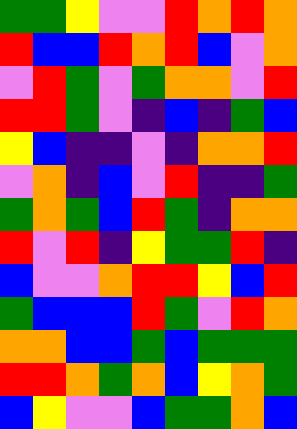[["green", "green", "yellow", "violet", "violet", "red", "orange", "red", "orange"], ["red", "blue", "blue", "red", "orange", "red", "blue", "violet", "orange"], ["violet", "red", "green", "violet", "green", "orange", "orange", "violet", "red"], ["red", "red", "green", "violet", "indigo", "blue", "indigo", "green", "blue"], ["yellow", "blue", "indigo", "indigo", "violet", "indigo", "orange", "orange", "red"], ["violet", "orange", "indigo", "blue", "violet", "red", "indigo", "indigo", "green"], ["green", "orange", "green", "blue", "red", "green", "indigo", "orange", "orange"], ["red", "violet", "red", "indigo", "yellow", "green", "green", "red", "indigo"], ["blue", "violet", "violet", "orange", "red", "red", "yellow", "blue", "red"], ["green", "blue", "blue", "blue", "red", "green", "violet", "red", "orange"], ["orange", "orange", "blue", "blue", "green", "blue", "green", "green", "green"], ["red", "red", "orange", "green", "orange", "blue", "yellow", "orange", "green"], ["blue", "yellow", "violet", "violet", "blue", "green", "green", "orange", "blue"]]